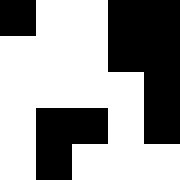[["black", "white", "white", "black", "black"], ["white", "white", "white", "black", "black"], ["white", "white", "white", "white", "black"], ["white", "black", "black", "white", "black"], ["white", "black", "white", "white", "white"]]